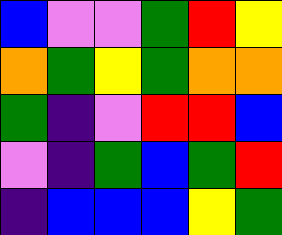[["blue", "violet", "violet", "green", "red", "yellow"], ["orange", "green", "yellow", "green", "orange", "orange"], ["green", "indigo", "violet", "red", "red", "blue"], ["violet", "indigo", "green", "blue", "green", "red"], ["indigo", "blue", "blue", "blue", "yellow", "green"]]